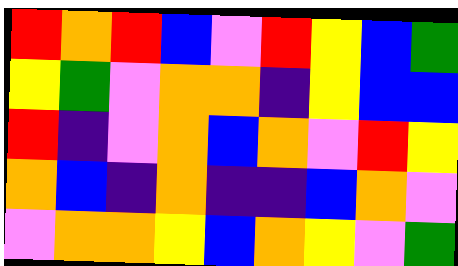[["red", "orange", "red", "blue", "violet", "red", "yellow", "blue", "green"], ["yellow", "green", "violet", "orange", "orange", "indigo", "yellow", "blue", "blue"], ["red", "indigo", "violet", "orange", "blue", "orange", "violet", "red", "yellow"], ["orange", "blue", "indigo", "orange", "indigo", "indigo", "blue", "orange", "violet"], ["violet", "orange", "orange", "yellow", "blue", "orange", "yellow", "violet", "green"]]